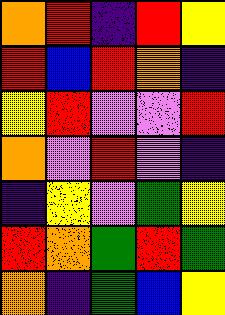[["orange", "red", "indigo", "red", "yellow"], ["red", "blue", "red", "orange", "indigo"], ["yellow", "red", "violet", "violet", "red"], ["orange", "violet", "red", "violet", "indigo"], ["indigo", "yellow", "violet", "green", "yellow"], ["red", "orange", "green", "red", "green"], ["orange", "indigo", "green", "blue", "yellow"]]